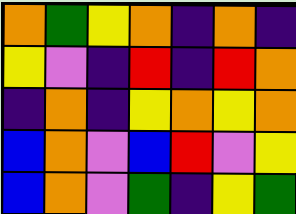[["orange", "green", "yellow", "orange", "indigo", "orange", "indigo"], ["yellow", "violet", "indigo", "red", "indigo", "red", "orange"], ["indigo", "orange", "indigo", "yellow", "orange", "yellow", "orange"], ["blue", "orange", "violet", "blue", "red", "violet", "yellow"], ["blue", "orange", "violet", "green", "indigo", "yellow", "green"]]